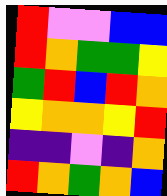[["red", "violet", "violet", "blue", "blue"], ["red", "orange", "green", "green", "yellow"], ["green", "red", "blue", "red", "orange"], ["yellow", "orange", "orange", "yellow", "red"], ["indigo", "indigo", "violet", "indigo", "orange"], ["red", "orange", "green", "orange", "blue"]]